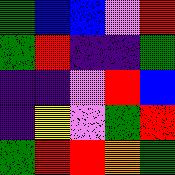[["green", "blue", "blue", "violet", "red"], ["green", "red", "indigo", "indigo", "green"], ["indigo", "indigo", "violet", "red", "blue"], ["indigo", "yellow", "violet", "green", "red"], ["green", "red", "red", "orange", "green"]]